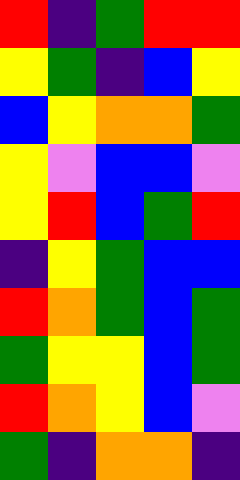[["red", "indigo", "green", "red", "red"], ["yellow", "green", "indigo", "blue", "yellow"], ["blue", "yellow", "orange", "orange", "green"], ["yellow", "violet", "blue", "blue", "violet"], ["yellow", "red", "blue", "green", "red"], ["indigo", "yellow", "green", "blue", "blue"], ["red", "orange", "green", "blue", "green"], ["green", "yellow", "yellow", "blue", "green"], ["red", "orange", "yellow", "blue", "violet"], ["green", "indigo", "orange", "orange", "indigo"]]